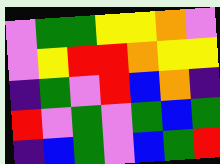[["violet", "green", "green", "yellow", "yellow", "orange", "violet"], ["violet", "yellow", "red", "red", "orange", "yellow", "yellow"], ["indigo", "green", "violet", "red", "blue", "orange", "indigo"], ["red", "violet", "green", "violet", "green", "blue", "green"], ["indigo", "blue", "green", "violet", "blue", "green", "red"]]